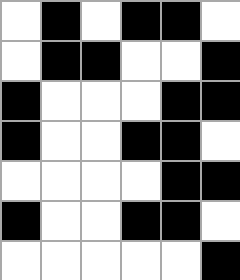[["white", "black", "white", "black", "black", "white"], ["white", "black", "black", "white", "white", "black"], ["black", "white", "white", "white", "black", "black"], ["black", "white", "white", "black", "black", "white"], ["white", "white", "white", "white", "black", "black"], ["black", "white", "white", "black", "black", "white"], ["white", "white", "white", "white", "white", "black"]]